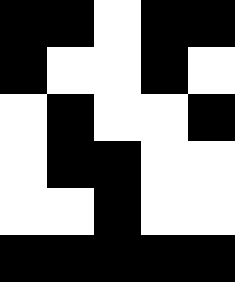[["black", "black", "white", "black", "black"], ["black", "white", "white", "black", "white"], ["white", "black", "white", "white", "black"], ["white", "black", "black", "white", "white"], ["white", "white", "black", "white", "white"], ["black", "black", "black", "black", "black"]]